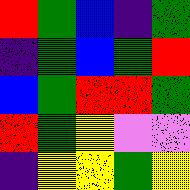[["red", "green", "blue", "indigo", "green"], ["indigo", "green", "blue", "green", "red"], ["blue", "green", "red", "red", "green"], ["red", "green", "yellow", "violet", "violet"], ["indigo", "yellow", "yellow", "green", "yellow"]]